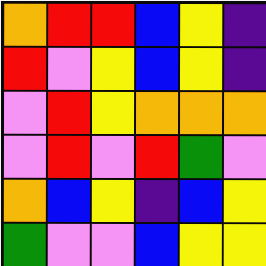[["orange", "red", "red", "blue", "yellow", "indigo"], ["red", "violet", "yellow", "blue", "yellow", "indigo"], ["violet", "red", "yellow", "orange", "orange", "orange"], ["violet", "red", "violet", "red", "green", "violet"], ["orange", "blue", "yellow", "indigo", "blue", "yellow"], ["green", "violet", "violet", "blue", "yellow", "yellow"]]